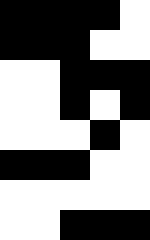[["black", "black", "black", "black", "white"], ["black", "black", "black", "white", "white"], ["white", "white", "black", "black", "black"], ["white", "white", "black", "white", "black"], ["white", "white", "white", "black", "white"], ["black", "black", "black", "white", "white"], ["white", "white", "white", "white", "white"], ["white", "white", "black", "black", "black"]]